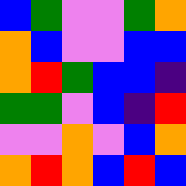[["blue", "green", "violet", "violet", "green", "orange"], ["orange", "blue", "violet", "violet", "blue", "blue"], ["orange", "red", "green", "blue", "blue", "indigo"], ["green", "green", "violet", "blue", "indigo", "red"], ["violet", "violet", "orange", "violet", "blue", "orange"], ["orange", "red", "orange", "blue", "red", "blue"]]